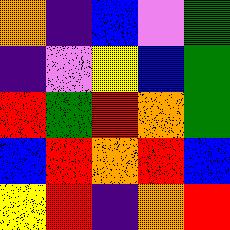[["orange", "indigo", "blue", "violet", "green"], ["indigo", "violet", "yellow", "blue", "green"], ["red", "green", "red", "orange", "green"], ["blue", "red", "orange", "red", "blue"], ["yellow", "red", "indigo", "orange", "red"]]